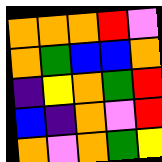[["orange", "orange", "orange", "red", "violet"], ["orange", "green", "blue", "blue", "orange"], ["indigo", "yellow", "orange", "green", "red"], ["blue", "indigo", "orange", "violet", "red"], ["orange", "violet", "orange", "green", "yellow"]]